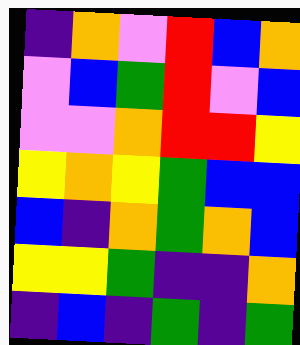[["indigo", "orange", "violet", "red", "blue", "orange"], ["violet", "blue", "green", "red", "violet", "blue"], ["violet", "violet", "orange", "red", "red", "yellow"], ["yellow", "orange", "yellow", "green", "blue", "blue"], ["blue", "indigo", "orange", "green", "orange", "blue"], ["yellow", "yellow", "green", "indigo", "indigo", "orange"], ["indigo", "blue", "indigo", "green", "indigo", "green"]]